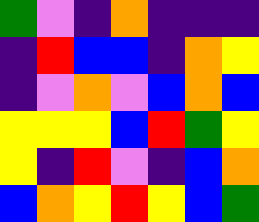[["green", "violet", "indigo", "orange", "indigo", "indigo", "indigo"], ["indigo", "red", "blue", "blue", "indigo", "orange", "yellow"], ["indigo", "violet", "orange", "violet", "blue", "orange", "blue"], ["yellow", "yellow", "yellow", "blue", "red", "green", "yellow"], ["yellow", "indigo", "red", "violet", "indigo", "blue", "orange"], ["blue", "orange", "yellow", "red", "yellow", "blue", "green"]]